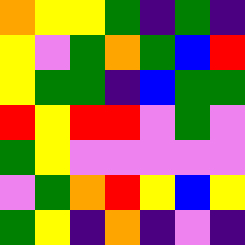[["orange", "yellow", "yellow", "green", "indigo", "green", "indigo"], ["yellow", "violet", "green", "orange", "green", "blue", "red"], ["yellow", "green", "green", "indigo", "blue", "green", "green"], ["red", "yellow", "red", "red", "violet", "green", "violet"], ["green", "yellow", "violet", "violet", "violet", "violet", "violet"], ["violet", "green", "orange", "red", "yellow", "blue", "yellow"], ["green", "yellow", "indigo", "orange", "indigo", "violet", "indigo"]]